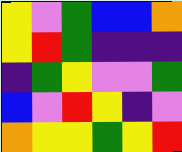[["yellow", "violet", "green", "blue", "blue", "orange"], ["yellow", "red", "green", "indigo", "indigo", "indigo"], ["indigo", "green", "yellow", "violet", "violet", "green"], ["blue", "violet", "red", "yellow", "indigo", "violet"], ["orange", "yellow", "yellow", "green", "yellow", "red"]]